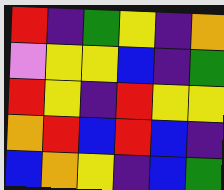[["red", "indigo", "green", "yellow", "indigo", "orange"], ["violet", "yellow", "yellow", "blue", "indigo", "green"], ["red", "yellow", "indigo", "red", "yellow", "yellow"], ["orange", "red", "blue", "red", "blue", "indigo"], ["blue", "orange", "yellow", "indigo", "blue", "green"]]